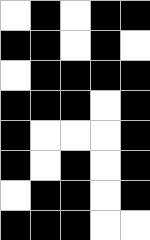[["white", "black", "white", "black", "black"], ["black", "black", "white", "black", "white"], ["white", "black", "black", "black", "black"], ["black", "black", "black", "white", "black"], ["black", "white", "white", "white", "black"], ["black", "white", "black", "white", "black"], ["white", "black", "black", "white", "black"], ["black", "black", "black", "white", "white"]]